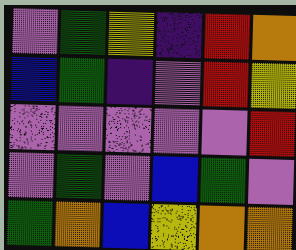[["violet", "green", "yellow", "indigo", "red", "orange"], ["blue", "green", "indigo", "violet", "red", "yellow"], ["violet", "violet", "violet", "violet", "violet", "red"], ["violet", "green", "violet", "blue", "green", "violet"], ["green", "orange", "blue", "yellow", "orange", "orange"]]